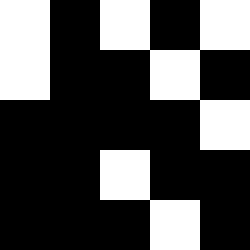[["white", "black", "white", "black", "white"], ["white", "black", "black", "white", "black"], ["black", "black", "black", "black", "white"], ["black", "black", "white", "black", "black"], ["black", "black", "black", "white", "black"]]